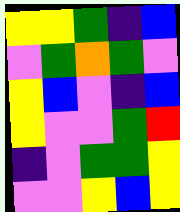[["yellow", "yellow", "green", "indigo", "blue"], ["violet", "green", "orange", "green", "violet"], ["yellow", "blue", "violet", "indigo", "blue"], ["yellow", "violet", "violet", "green", "red"], ["indigo", "violet", "green", "green", "yellow"], ["violet", "violet", "yellow", "blue", "yellow"]]